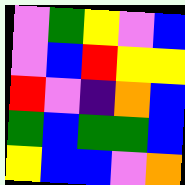[["violet", "green", "yellow", "violet", "blue"], ["violet", "blue", "red", "yellow", "yellow"], ["red", "violet", "indigo", "orange", "blue"], ["green", "blue", "green", "green", "blue"], ["yellow", "blue", "blue", "violet", "orange"]]